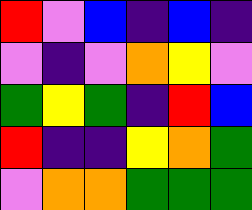[["red", "violet", "blue", "indigo", "blue", "indigo"], ["violet", "indigo", "violet", "orange", "yellow", "violet"], ["green", "yellow", "green", "indigo", "red", "blue"], ["red", "indigo", "indigo", "yellow", "orange", "green"], ["violet", "orange", "orange", "green", "green", "green"]]